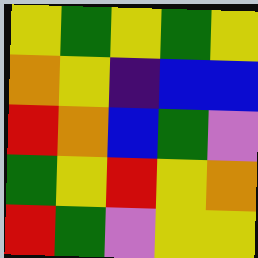[["yellow", "green", "yellow", "green", "yellow"], ["orange", "yellow", "indigo", "blue", "blue"], ["red", "orange", "blue", "green", "violet"], ["green", "yellow", "red", "yellow", "orange"], ["red", "green", "violet", "yellow", "yellow"]]